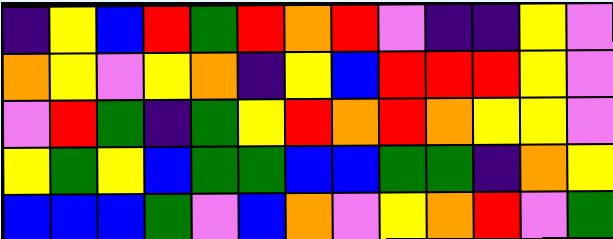[["indigo", "yellow", "blue", "red", "green", "red", "orange", "red", "violet", "indigo", "indigo", "yellow", "violet"], ["orange", "yellow", "violet", "yellow", "orange", "indigo", "yellow", "blue", "red", "red", "red", "yellow", "violet"], ["violet", "red", "green", "indigo", "green", "yellow", "red", "orange", "red", "orange", "yellow", "yellow", "violet"], ["yellow", "green", "yellow", "blue", "green", "green", "blue", "blue", "green", "green", "indigo", "orange", "yellow"], ["blue", "blue", "blue", "green", "violet", "blue", "orange", "violet", "yellow", "orange", "red", "violet", "green"]]